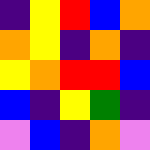[["indigo", "yellow", "red", "blue", "orange"], ["orange", "yellow", "indigo", "orange", "indigo"], ["yellow", "orange", "red", "red", "blue"], ["blue", "indigo", "yellow", "green", "indigo"], ["violet", "blue", "indigo", "orange", "violet"]]